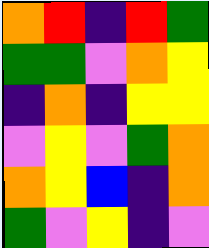[["orange", "red", "indigo", "red", "green"], ["green", "green", "violet", "orange", "yellow"], ["indigo", "orange", "indigo", "yellow", "yellow"], ["violet", "yellow", "violet", "green", "orange"], ["orange", "yellow", "blue", "indigo", "orange"], ["green", "violet", "yellow", "indigo", "violet"]]